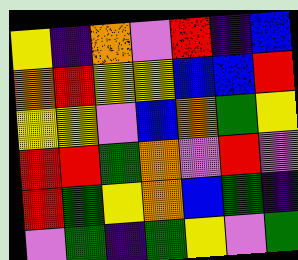[["yellow", "indigo", "orange", "violet", "red", "indigo", "blue"], ["orange", "red", "yellow", "yellow", "blue", "blue", "red"], ["yellow", "yellow", "violet", "blue", "orange", "green", "yellow"], ["red", "red", "green", "orange", "violet", "red", "violet"], ["red", "green", "yellow", "orange", "blue", "green", "indigo"], ["violet", "green", "indigo", "green", "yellow", "violet", "green"]]